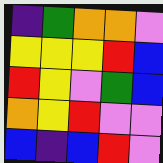[["indigo", "green", "orange", "orange", "violet"], ["yellow", "yellow", "yellow", "red", "blue"], ["red", "yellow", "violet", "green", "blue"], ["orange", "yellow", "red", "violet", "violet"], ["blue", "indigo", "blue", "red", "violet"]]